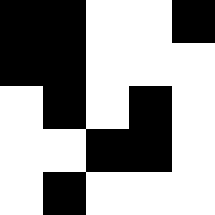[["black", "black", "white", "white", "black"], ["black", "black", "white", "white", "white"], ["white", "black", "white", "black", "white"], ["white", "white", "black", "black", "white"], ["white", "black", "white", "white", "white"]]